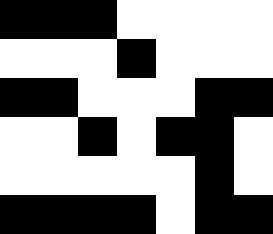[["black", "black", "black", "white", "white", "white", "white"], ["white", "white", "white", "black", "white", "white", "white"], ["black", "black", "white", "white", "white", "black", "black"], ["white", "white", "black", "white", "black", "black", "white"], ["white", "white", "white", "white", "white", "black", "white"], ["black", "black", "black", "black", "white", "black", "black"]]